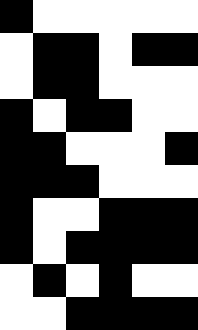[["black", "white", "white", "white", "white", "white"], ["white", "black", "black", "white", "black", "black"], ["white", "black", "black", "white", "white", "white"], ["black", "white", "black", "black", "white", "white"], ["black", "black", "white", "white", "white", "black"], ["black", "black", "black", "white", "white", "white"], ["black", "white", "white", "black", "black", "black"], ["black", "white", "black", "black", "black", "black"], ["white", "black", "white", "black", "white", "white"], ["white", "white", "black", "black", "black", "black"]]